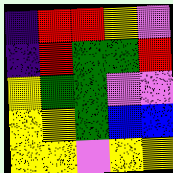[["indigo", "red", "red", "yellow", "violet"], ["indigo", "red", "green", "green", "red"], ["yellow", "green", "green", "violet", "violet"], ["yellow", "yellow", "green", "blue", "blue"], ["yellow", "yellow", "violet", "yellow", "yellow"]]